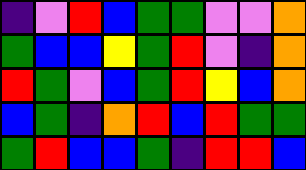[["indigo", "violet", "red", "blue", "green", "green", "violet", "violet", "orange"], ["green", "blue", "blue", "yellow", "green", "red", "violet", "indigo", "orange"], ["red", "green", "violet", "blue", "green", "red", "yellow", "blue", "orange"], ["blue", "green", "indigo", "orange", "red", "blue", "red", "green", "green"], ["green", "red", "blue", "blue", "green", "indigo", "red", "red", "blue"]]